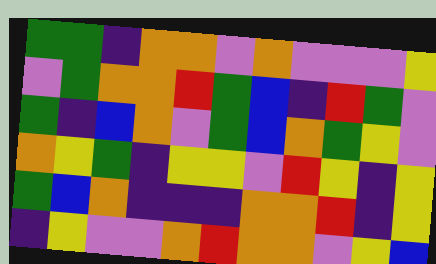[["green", "green", "indigo", "orange", "orange", "violet", "orange", "violet", "violet", "violet", "yellow"], ["violet", "green", "orange", "orange", "red", "green", "blue", "indigo", "red", "green", "violet"], ["green", "indigo", "blue", "orange", "violet", "green", "blue", "orange", "green", "yellow", "violet"], ["orange", "yellow", "green", "indigo", "yellow", "yellow", "violet", "red", "yellow", "indigo", "yellow"], ["green", "blue", "orange", "indigo", "indigo", "indigo", "orange", "orange", "red", "indigo", "yellow"], ["indigo", "yellow", "violet", "violet", "orange", "red", "orange", "orange", "violet", "yellow", "blue"]]